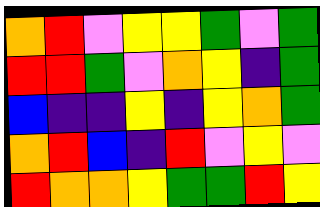[["orange", "red", "violet", "yellow", "yellow", "green", "violet", "green"], ["red", "red", "green", "violet", "orange", "yellow", "indigo", "green"], ["blue", "indigo", "indigo", "yellow", "indigo", "yellow", "orange", "green"], ["orange", "red", "blue", "indigo", "red", "violet", "yellow", "violet"], ["red", "orange", "orange", "yellow", "green", "green", "red", "yellow"]]